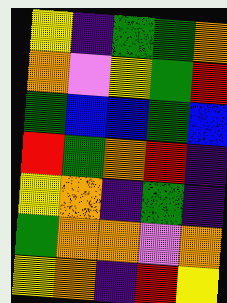[["yellow", "indigo", "green", "green", "orange"], ["orange", "violet", "yellow", "green", "red"], ["green", "blue", "blue", "green", "blue"], ["red", "green", "orange", "red", "indigo"], ["yellow", "orange", "indigo", "green", "indigo"], ["green", "orange", "orange", "violet", "orange"], ["yellow", "orange", "indigo", "red", "yellow"]]